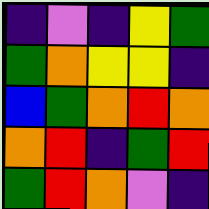[["indigo", "violet", "indigo", "yellow", "green"], ["green", "orange", "yellow", "yellow", "indigo"], ["blue", "green", "orange", "red", "orange"], ["orange", "red", "indigo", "green", "red"], ["green", "red", "orange", "violet", "indigo"]]